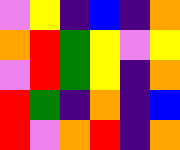[["violet", "yellow", "indigo", "blue", "indigo", "orange"], ["orange", "red", "green", "yellow", "violet", "yellow"], ["violet", "red", "green", "yellow", "indigo", "orange"], ["red", "green", "indigo", "orange", "indigo", "blue"], ["red", "violet", "orange", "red", "indigo", "orange"]]